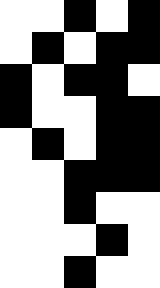[["white", "white", "black", "white", "black"], ["white", "black", "white", "black", "black"], ["black", "white", "black", "black", "white"], ["black", "white", "white", "black", "black"], ["white", "black", "white", "black", "black"], ["white", "white", "black", "black", "black"], ["white", "white", "black", "white", "white"], ["white", "white", "white", "black", "white"], ["white", "white", "black", "white", "white"]]